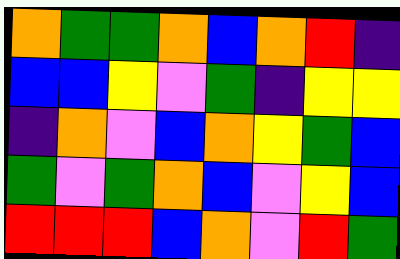[["orange", "green", "green", "orange", "blue", "orange", "red", "indigo"], ["blue", "blue", "yellow", "violet", "green", "indigo", "yellow", "yellow"], ["indigo", "orange", "violet", "blue", "orange", "yellow", "green", "blue"], ["green", "violet", "green", "orange", "blue", "violet", "yellow", "blue"], ["red", "red", "red", "blue", "orange", "violet", "red", "green"]]